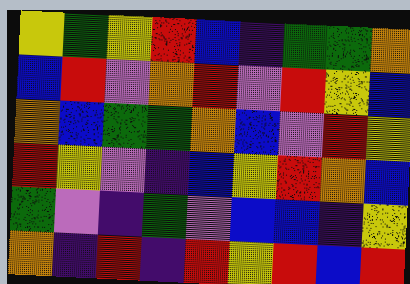[["yellow", "green", "yellow", "red", "blue", "indigo", "green", "green", "orange"], ["blue", "red", "violet", "orange", "red", "violet", "red", "yellow", "blue"], ["orange", "blue", "green", "green", "orange", "blue", "violet", "red", "yellow"], ["red", "yellow", "violet", "indigo", "blue", "yellow", "red", "orange", "blue"], ["green", "violet", "indigo", "green", "violet", "blue", "blue", "indigo", "yellow"], ["orange", "indigo", "red", "indigo", "red", "yellow", "red", "blue", "red"]]